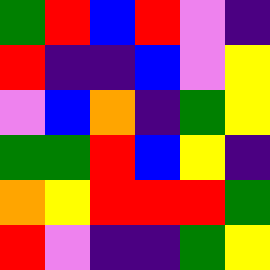[["green", "red", "blue", "red", "violet", "indigo"], ["red", "indigo", "indigo", "blue", "violet", "yellow"], ["violet", "blue", "orange", "indigo", "green", "yellow"], ["green", "green", "red", "blue", "yellow", "indigo"], ["orange", "yellow", "red", "red", "red", "green"], ["red", "violet", "indigo", "indigo", "green", "yellow"]]